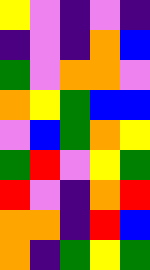[["yellow", "violet", "indigo", "violet", "indigo"], ["indigo", "violet", "indigo", "orange", "blue"], ["green", "violet", "orange", "orange", "violet"], ["orange", "yellow", "green", "blue", "blue"], ["violet", "blue", "green", "orange", "yellow"], ["green", "red", "violet", "yellow", "green"], ["red", "violet", "indigo", "orange", "red"], ["orange", "orange", "indigo", "red", "blue"], ["orange", "indigo", "green", "yellow", "green"]]